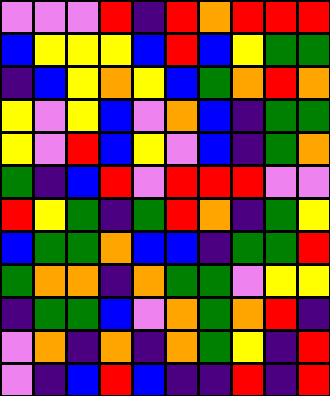[["violet", "violet", "violet", "red", "indigo", "red", "orange", "red", "red", "red"], ["blue", "yellow", "yellow", "yellow", "blue", "red", "blue", "yellow", "green", "green"], ["indigo", "blue", "yellow", "orange", "yellow", "blue", "green", "orange", "red", "orange"], ["yellow", "violet", "yellow", "blue", "violet", "orange", "blue", "indigo", "green", "green"], ["yellow", "violet", "red", "blue", "yellow", "violet", "blue", "indigo", "green", "orange"], ["green", "indigo", "blue", "red", "violet", "red", "red", "red", "violet", "violet"], ["red", "yellow", "green", "indigo", "green", "red", "orange", "indigo", "green", "yellow"], ["blue", "green", "green", "orange", "blue", "blue", "indigo", "green", "green", "red"], ["green", "orange", "orange", "indigo", "orange", "green", "green", "violet", "yellow", "yellow"], ["indigo", "green", "green", "blue", "violet", "orange", "green", "orange", "red", "indigo"], ["violet", "orange", "indigo", "orange", "indigo", "orange", "green", "yellow", "indigo", "red"], ["violet", "indigo", "blue", "red", "blue", "indigo", "indigo", "red", "indigo", "red"]]